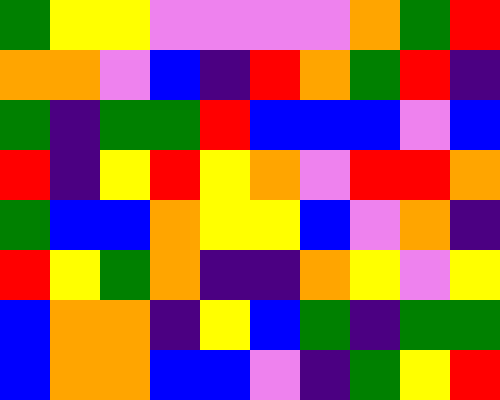[["green", "yellow", "yellow", "violet", "violet", "violet", "violet", "orange", "green", "red"], ["orange", "orange", "violet", "blue", "indigo", "red", "orange", "green", "red", "indigo"], ["green", "indigo", "green", "green", "red", "blue", "blue", "blue", "violet", "blue"], ["red", "indigo", "yellow", "red", "yellow", "orange", "violet", "red", "red", "orange"], ["green", "blue", "blue", "orange", "yellow", "yellow", "blue", "violet", "orange", "indigo"], ["red", "yellow", "green", "orange", "indigo", "indigo", "orange", "yellow", "violet", "yellow"], ["blue", "orange", "orange", "indigo", "yellow", "blue", "green", "indigo", "green", "green"], ["blue", "orange", "orange", "blue", "blue", "violet", "indigo", "green", "yellow", "red"]]